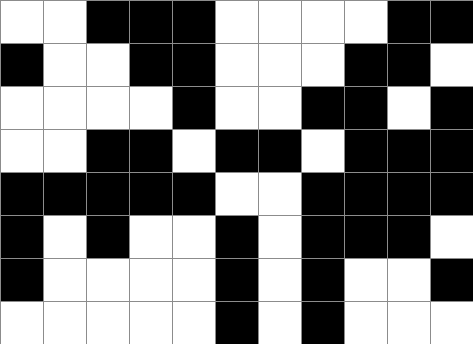[["white", "white", "black", "black", "black", "white", "white", "white", "white", "black", "black"], ["black", "white", "white", "black", "black", "white", "white", "white", "black", "black", "white"], ["white", "white", "white", "white", "black", "white", "white", "black", "black", "white", "black"], ["white", "white", "black", "black", "white", "black", "black", "white", "black", "black", "black"], ["black", "black", "black", "black", "black", "white", "white", "black", "black", "black", "black"], ["black", "white", "black", "white", "white", "black", "white", "black", "black", "black", "white"], ["black", "white", "white", "white", "white", "black", "white", "black", "white", "white", "black"], ["white", "white", "white", "white", "white", "black", "white", "black", "white", "white", "white"]]